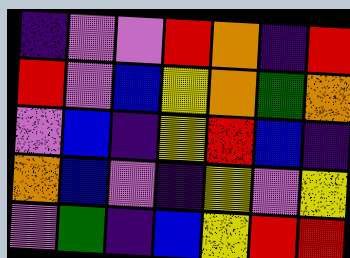[["indigo", "violet", "violet", "red", "orange", "indigo", "red"], ["red", "violet", "blue", "yellow", "orange", "green", "orange"], ["violet", "blue", "indigo", "yellow", "red", "blue", "indigo"], ["orange", "blue", "violet", "indigo", "yellow", "violet", "yellow"], ["violet", "green", "indigo", "blue", "yellow", "red", "red"]]